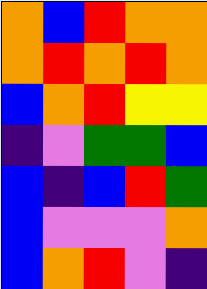[["orange", "blue", "red", "orange", "orange"], ["orange", "red", "orange", "red", "orange"], ["blue", "orange", "red", "yellow", "yellow"], ["indigo", "violet", "green", "green", "blue"], ["blue", "indigo", "blue", "red", "green"], ["blue", "violet", "violet", "violet", "orange"], ["blue", "orange", "red", "violet", "indigo"]]